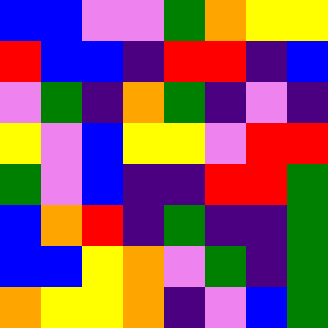[["blue", "blue", "violet", "violet", "green", "orange", "yellow", "yellow"], ["red", "blue", "blue", "indigo", "red", "red", "indigo", "blue"], ["violet", "green", "indigo", "orange", "green", "indigo", "violet", "indigo"], ["yellow", "violet", "blue", "yellow", "yellow", "violet", "red", "red"], ["green", "violet", "blue", "indigo", "indigo", "red", "red", "green"], ["blue", "orange", "red", "indigo", "green", "indigo", "indigo", "green"], ["blue", "blue", "yellow", "orange", "violet", "green", "indigo", "green"], ["orange", "yellow", "yellow", "orange", "indigo", "violet", "blue", "green"]]